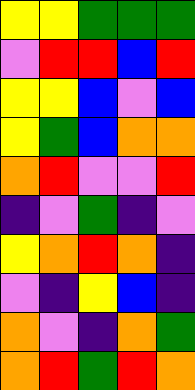[["yellow", "yellow", "green", "green", "green"], ["violet", "red", "red", "blue", "red"], ["yellow", "yellow", "blue", "violet", "blue"], ["yellow", "green", "blue", "orange", "orange"], ["orange", "red", "violet", "violet", "red"], ["indigo", "violet", "green", "indigo", "violet"], ["yellow", "orange", "red", "orange", "indigo"], ["violet", "indigo", "yellow", "blue", "indigo"], ["orange", "violet", "indigo", "orange", "green"], ["orange", "red", "green", "red", "orange"]]